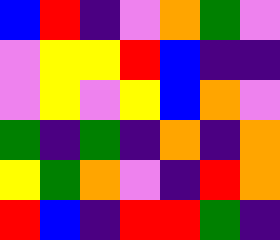[["blue", "red", "indigo", "violet", "orange", "green", "violet"], ["violet", "yellow", "yellow", "red", "blue", "indigo", "indigo"], ["violet", "yellow", "violet", "yellow", "blue", "orange", "violet"], ["green", "indigo", "green", "indigo", "orange", "indigo", "orange"], ["yellow", "green", "orange", "violet", "indigo", "red", "orange"], ["red", "blue", "indigo", "red", "red", "green", "indigo"]]